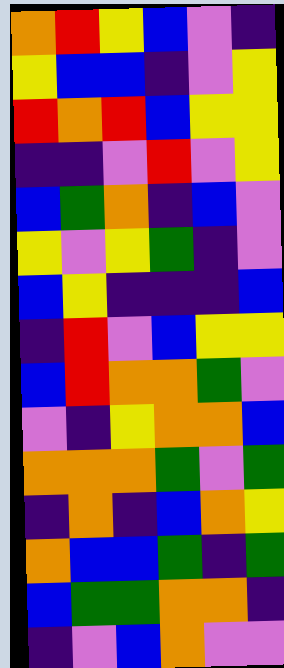[["orange", "red", "yellow", "blue", "violet", "indigo"], ["yellow", "blue", "blue", "indigo", "violet", "yellow"], ["red", "orange", "red", "blue", "yellow", "yellow"], ["indigo", "indigo", "violet", "red", "violet", "yellow"], ["blue", "green", "orange", "indigo", "blue", "violet"], ["yellow", "violet", "yellow", "green", "indigo", "violet"], ["blue", "yellow", "indigo", "indigo", "indigo", "blue"], ["indigo", "red", "violet", "blue", "yellow", "yellow"], ["blue", "red", "orange", "orange", "green", "violet"], ["violet", "indigo", "yellow", "orange", "orange", "blue"], ["orange", "orange", "orange", "green", "violet", "green"], ["indigo", "orange", "indigo", "blue", "orange", "yellow"], ["orange", "blue", "blue", "green", "indigo", "green"], ["blue", "green", "green", "orange", "orange", "indigo"], ["indigo", "violet", "blue", "orange", "violet", "violet"]]